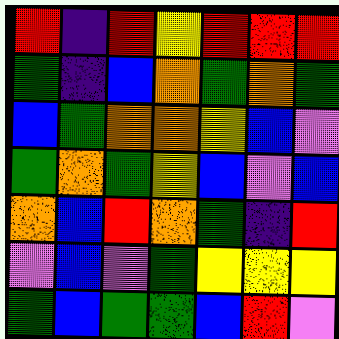[["red", "indigo", "red", "yellow", "red", "red", "red"], ["green", "indigo", "blue", "orange", "green", "orange", "green"], ["blue", "green", "orange", "orange", "yellow", "blue", "violet"], ["green", "orange", "green", "yellow", "blue", "violet", "blue"], ["orange", "blue", "red", "orange", "green", "indigo", "red"], ["violet", "blue", "violet", "green", "yellow", "yellow", "yellow"], ["green", "blue", "green", "green", "blue", "red", "violet"]]